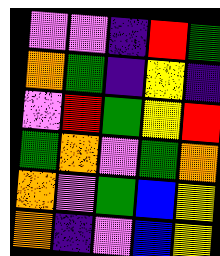[["violet", "violet", "indigo", "red", "green"], ["orange", "green", "indigo", "yellow", "indigo"], ["violet", "red", "green", "yellow", "red"], ["green", "orange", "violet", "green", "orange"], ["orange", "violet", "green", "blue", "yellow"], ["orange", "indigo", "violet", "blue", "yellow"]]